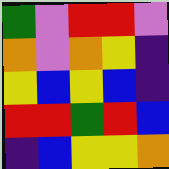[["green", "violet", "red", "red", "violet"], ["orange", "violet", "orange", "yellow", "indigo"], ["yellow", "blue", "yellow", "blue", "indigo"], ["red", "red", "green", "red", "blue"], ["indigo", "blue", "yellow", "yellow", "orange"]]